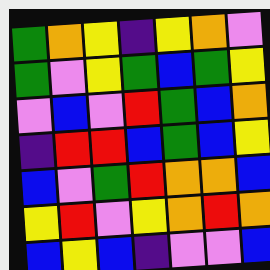[["green", "orange", "yellow", "indigo", "yellow", "orange", "violet"], ["green", "violet", "yellow", "green", "blue", "green", "yellow"], ["violet", "blue", "violet", "red", "green", "blue", "orange"], ["indigo", "red", "red", "blue", "green", "blue", "yellow"], ["blue", "violet", "green", "red", "orange", "orange", "blue"], ["yellow", "red", "violet", "yellow", "orange", "red", "orange"], ["blue", "yellow", "blue", "indigo", "violet", "violet", "blue"]]